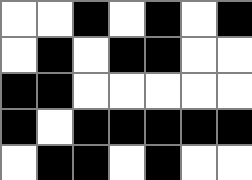[["white", "white", "black", "white", "black", "white", "black"], ["white", "black", "white", "black", "black", "white", "white"], ["black", "black", "white", "white", "white", "white", "white"], ["black", "white", "black", "black", "black", "black", "black"], ["white", "black", "black", "white", "black", "white", "white"]]